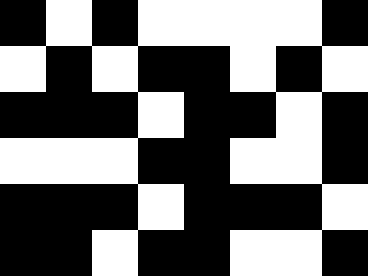[["black", "white", "black", "white", "white", "white", "white", "black"], ["white", "black", "white", "black", "black", "white", "black", "white"], ["black", "black", "black", "white", "black", "black", "white", "black"], ["white", "white", "white", "black", "black", "white", "white", "black"], ["black", "black", "black", "white", "black", "black", "black", "white"], ["black", "black", "white", "black", "black", "white", "white", "black"]]